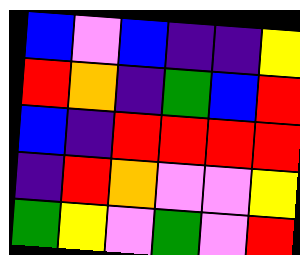[["blue", "violet", "blue", "indigo", "indigo", "yellow"], ["red", "orange", "indigo", "green", "blue", "red"], ["blue", "indigo", "red", "red", "red", "red"], ["indigo", "red", "orange", "violet", "violet", "yellow"], ["green", "yellow", "violet", "green", "violet", "red"]]